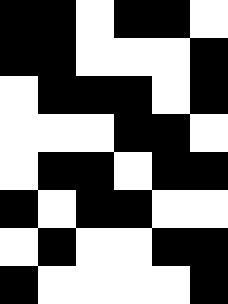[["black", "black", "white", "black", "black", "white"], ["black", "black", "white", "white", "white", "black"], ["white", "black", "black", "black", "white", "black"], ["white", "white", "white", "black", "black", "white"], ["white", "black", "black", "white", "black", "black"], ["black", "white", "black", "black", "white", "white"], ["white", "black", "white", "white", "black", "black"], ["black", "white", "white", "white", "white", "black"]]